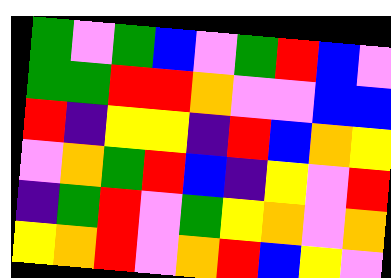[["green", "violet", "green", "blue", "violet", "green", "red", "blue", "violet"], ["green", "green", "red", "red", "orange", "violet", "violet", "blue", "blue"], ["red", "indigo", "yellow", "yellow", "indigo", "red", "blue", "orange", "yellow"], ["violet", "orange", "green", "red", "blue", "indigo", "yellow", "violet", "red"], ["indigo", "green", "red", "violet", "green", "yellow", "orange", "violet", "orange"], ["yellow", "orange", "red", "violet", "orange", "red", "blue", "yellow", "violet"]]